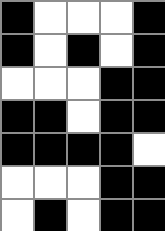[["black", "white", "white", "white", "black"], ["black", "white", "black", "white", "black"], ["white", "white", "white", "black", "black"], ["black", "black", "white", "black", "black"], ["black", "black", "black", "black", "white"], ["white", "white", "white", "black", "black"], ["white", "black", "white", "black", "black"]]